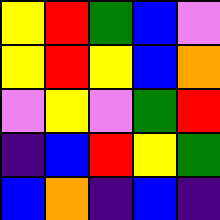[["yellow", "red", "green", "blue", "violet"], ["yellow", "red", "yellow", "blue", "orange"], ["violet", "yellow", "violet", "green", "red"], ["indigo", "blue", "red", "yellow", "green"], ["blue", "orange", "indigo", "blue", "indigo"]]